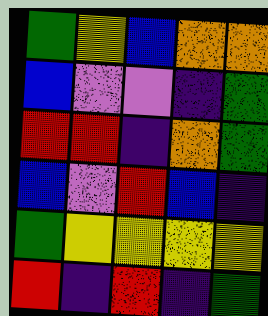[["green", "yellow", "blue", "orange", "orange"], ["blue", "violet", "violet", "indigo", "green"], ["red", "red", "indigo", "orange", "green"], ["blue", "violet", "red", "blue", "indigo"], ["green", "yellow", "yellow", "yellow", "yellow"], ["red", "indigo", "red", "indigo", "green"]]